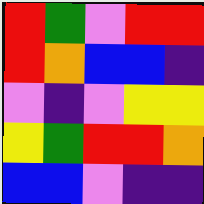[["red", "green", "violet", "red", "red"], ["red", "orange", "blue", "blue", "indigo"], ["violet", "indigo", "violet", "yellow", "yellow"], ["yellow", "green", "red", "red", "orange"], ["blue", "blue", "violet", "indigo", "indigo"]]